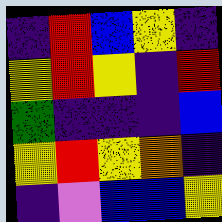[["indigo", "red", "blue", "yellow", "indigo"], ["yellow", "red", "yellow", "indigo", "red"], ["green", "indigo", "indigo", "indigo", "blue"], ["yellow", "red", "yellow", "orange", "indigo"], ["indigo", "violet", "blue", "blue", "yellow"]]